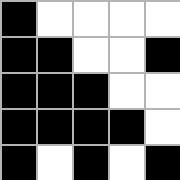[["black", "white", "white", "white", "white"], ["black", "black", "white", "white", "black"], ["black", "black", "black", "white", "white"], ["black", "black", "black", "black", "white"], ["black", "white", "black", "white", "black"]]